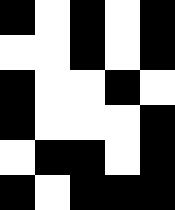[["black", "white", "black", "white", "black"], ["white", "white", "black", "white", "black"], ["black", "white", "white", "black", "white"], ["black", "white", "white", "white", "black"], ["white", "black", "black", "white", "black"], ["black", "white", "black", "black", "black"]]